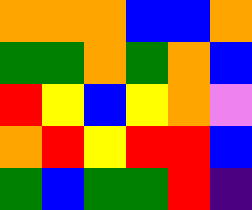[["orange", "orange", "orange", "blue", "blue", "orange"], ["green", "green", "orange", "green", "orange", "blue"], ["red", "yellow", "blue", "yellow", "orange", "violet"], ["orange", "red", "yellow", "red", "red", "blue"], ["green", "blue", "green", "green", "red", "indigo"]]